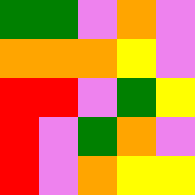[["green", "green", "violet", "orange", "violet"], ["orange", "orange", "orange", "yellow", "violet"], ["red", "red", "violet", "green", "yellow"], ["red", "violet", "green", "orange", "violet"], ["red", "violet", "orange", "yellow", "yellow"]]